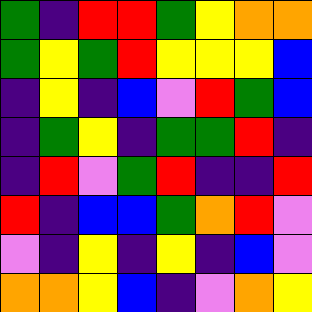[["green", "indigo", "red", "red", "green", "yellow", "orange", "orange"], ["green", "yellow", "green", "red", "yellow", "yellow", "yellow", "blue"], ["indigo", "yellow", "indigo", "blue", "violet", "red", "green", "blue"], ["indigo", "green", "yellow", "indigo", "green", "green", "red", "indigo"], ["indigo", "red", "violet", "green", "red", "indigo", "indigo", "red"], ["red", "indigo", "blue", "blue", "green", "orange", "red", "violet"], ["violet", "indigo", "yellow", "indigo", "yellow", "indigo", "blue", "violet"], ["orange", "orange", "yellow", "blue", "indigo", "violet", "orange", "yellow"]]